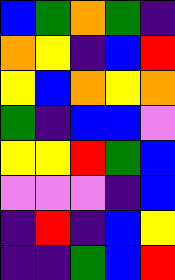[["blue", "green", "orange", "green", "indigo"], ["orange", "yellow", "indigo", "blue", "red"], ["yellow", "blue", "orange", "yellow", "orange"], ["green", "indigo", "blue", "blue", "violet"], ["yellow", "yellow", "red", "green", "blue"], ["violet", "violet", "violet", "indigo", "blue"], ["indigo", "red", "indigo", "blue", "yellow"], ["indigo", "indigo", "green", "blue", "red"]]